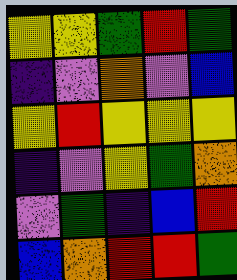[["yellow", "yellow", "green", "red", "green"], ["indigo", "violet", "orange", "violet", "blue"], ["yellow", "red", "yellow", "yellow", "yellow"], ["indigo", "violet", "yellow", "green", "orange"], ["violet", "green", "indigo", "blue", "red"], ["blue", "orange", "red", "red", "green"]]